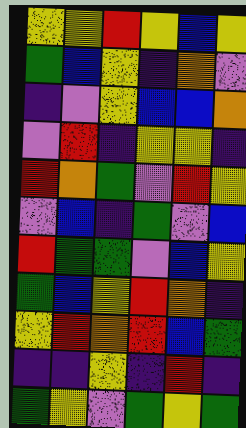[["yellow", "yellow", "red", "yellow", "blue", "yellow"], ["green", "blue", "yellow", "indigo", "orange", "violet"], ["indigo", "violet", "yellow", "blue", "blue", "orange"], ["violet", "red", "indigo", "yellow", "yellow", "indigo"], ["red", "orange", "green", "violet", "red", "yellow"], ["violet", "blue", "indigo", "green", "violet", "blue"], ["red", "green", "green", "violet", "blue", "yellow"], ["green", "blue", "yellow", "red", "orange", "indigo"], ["yellow", "red", "orange", "red", "blue", "green"], ["indigo", "indigo", "yellow", "indigo", "red", "indigo"], ["green", "yellow", "violet", "green", "yellow", "green"]]